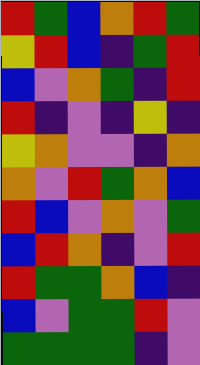[["red", "green", "blue", "orange", "red", "green"], ["yellow", "red", "blue", "indigo", "green", "red"], ["blue", "violet", "orange", "green", "indigo", "red"], ["red", "indigo", "violet", "indigo", "yellow", "indigo"], ["yellow", "orange", "violet", "violet", "indigo", "orange"], ["orange", "violet", "red", "green", "orange", "blue"], ["red", "blue", "violet", "orange", "violet", "green"], ["blue", "red", "orange", "indigo", "violet", "red"], ["red", "green", "green", "orange", "blue", "indigo"], ["blue", "violet", "green", "green", "red", "violet"], ["green", "green", "green", "green", "indigo", "violet"]]